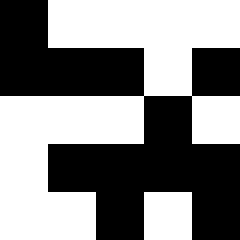[["black", "white", "white", "white", "white"], ["black", "black", "black", "white", "black"], ["white", "white", "white", "black", "white"], ["white", "black", "black", "black", "black"], ["white", "white", "black", "white", "black"]]